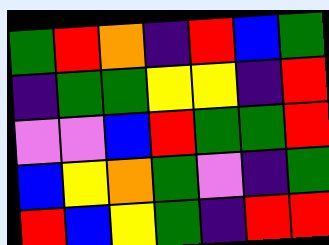[["green", "red", "orange", "indigo", "red", "blue", "green"], ["indigo", "green", "green", "yellow", "yellow", "indigo", "red"], ["violet", "violet", "blue", "red", "green", "green", "red"], ["blue", "yellow", "orange", "green", "violet", "indigo", "green"], ["red", "blue", "yellow", "green", "indigo", "red", "red"]]